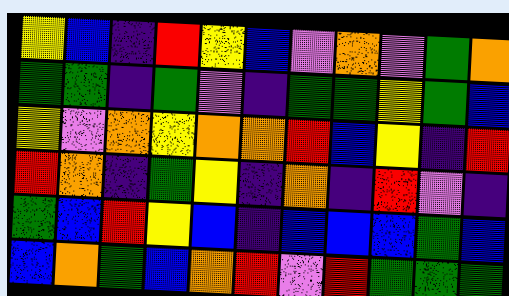[["yellow", "blue", "indigo", "red", "yellow", "blue", "violet", "orange", "violet", "green", "orange"], ["green", "green", "indigo", "green", "violet", "indigo", "green", "green", "yellow", "green", "blue"], ["yellow", "violet", "orange", "yellow", "orange", "orange", "red", "blue", "yellow", "indigo", "red"], ["red", "orange", "indigo", "green", "yellow", "indigo", "orange", "indigo", "red", "violet", "indigo"], ["green", "blue", "red", "yellow", "blue", "indigo", "blue", "blue", "blue", "green", "blue"], ["blue", "orange", "green", "blue", "orange", "red", "violet", "red", "green", "green", "green"]]